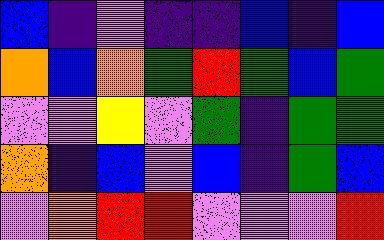[["blue", "indigo", "violet", "indigo", "indigo", "blue", "indigo", "blue"], ["orange", "blue", "orange", "green", "red", "green", "blue", "green"], ["violet", "violet", "yellow", "violet", "green", "indigo", "green", "green"], ["orange", "indigo", "blue", "violet", "blue", "indigo", "green", "blue"], ["violet", "orange", "red", "red", "violet", "violet", "violet", "red"]]